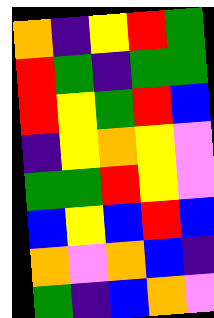[["orange", "indigo", "yellow", "red", "green"], ["red", "green", "indigo", "green", "green"], ["red", "yellow", "green", "red", "blue"], ["indigo", "yellow", "orange", "yellow", "violet"], ["green", "green", "red", "yellow", "violet"], ["blue", "yellow", "blue", "red", "blue"], ["orange", "violet", "orange", "blue", "indigo"], ["green", "indigo", "blue", "orange", "violet"]]